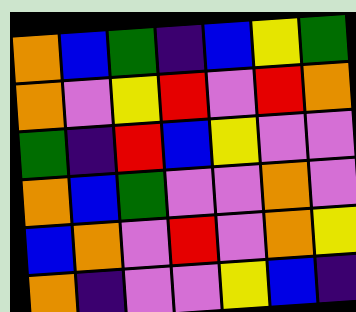[["orange", "blue", "green", "indigo", "blue", "yellow", "green"], ["orange", "violet", "yellow", "red", "violet", "red", "orange"], ["green", "indigo", "red", "blue", "yellow", "violet", "violet"], ["orange", "blue", "green", "violet", "violet", "orange", "violet"], ["blue", "orange", "violet", "red", "violet", "orange", "yellow"], ["orange", "indigo", "violet", "violet", "yellow", "blue", "indigo"]]